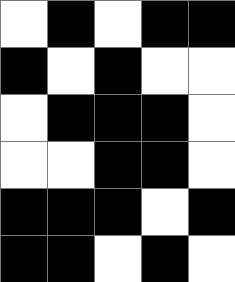[["white", "black", "white", "black", "black"], ["black", "white", "black", "white", "white"], ["white", "black", "black", "black", "white"], ["white", "white", "black", "black", "white"], ["black", "black", "black", "white", "black"], ["black", "black", "white", "black", "white"]]